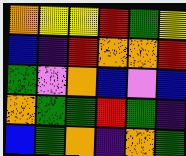[["orange", "yellow", "yellow", "red", "green", "yellow"], ["blue", "indigo", "red", "orange", "orange", "red"], ["green", "violet", "orange", "blue", "violet", "blue"], ["orange", "green", "green", "red", "green", "indigo"], ["blue", "green", "orange", "indigo", "orange", "green"]]